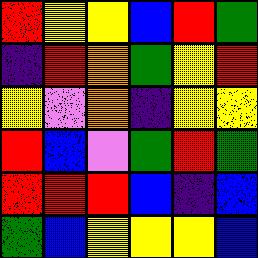[["red", "yellow", "yellow", "blue", "red", "green"], ["indigo", "red", "orange", "green", "yellow", "red"], ["yellow", "violet", "orange", "indigo", "yellow", "yellow"], ["red", "blue", "violet", "green", "red", "green"], ["red", "red", "red", "blue", "indigo", "blue"], ["green", "blue", "yellow", "yellow", "yellow", "blue"]]